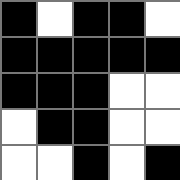[["black", "white", "black", "black", "white"], ["black", "black", "black", "black", "black"], ["black", "black", "black", "white", "white"], ["white", "black", "black", "white", "white"], ["white", "white", "black", "white", "black"]]